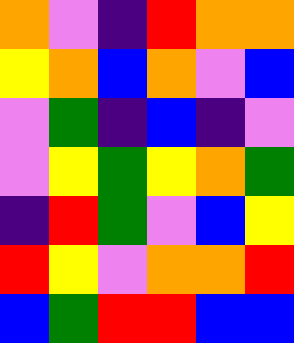[["orange", "violet", "indigo", "red", "orange", "orange"], ["yellow", "orange", "blue", "orange", "violet", "blue"], ["violet", "green", "indigo", "blue", "indigo", "violet"], ["violet", "yellow", "green", "yellow", "orange", "green"], ["indigo", "red", "green", "violet", "blue", "yellow"], ["red", "yellow", "violet", "orange", "orange", "red"], ["blue", "green", "red", "red", "blue", "blue"]]